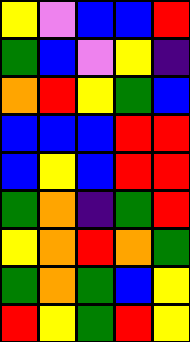[["yellow", "violet", "blue", "blue", "red"], ["green", "blue", "violet", "yellow", "indigo"], ["orange", "red", "yellow", "green", "blue"], ["blue", "blue", "blue", "red", "red"], ["blue", "yellow", "blue", "red", "red"], ["green", "orange", "indigo", "green", "red"], ["yellow", "orange", "red", "orange", "green"], ["green", "orange", "green", "blue", "yellow"], ["red", "yellow", "green", "red", "yellow"]]